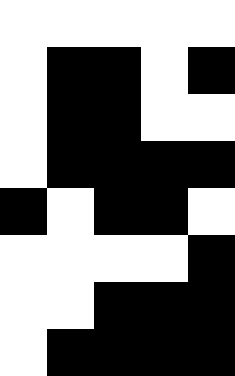[["white", "white", "white", "white", "white"], ["white", "black", "black", "white", "black"], ["white", "black", "black", "white", "white"], ["white", "black", "black", "black", "black"], ["black", "white", "black", "black", "white"], ["white", "white", "white", "white", "black"], ["white", "white", "black", "black", "black"], ["white", "black", "black", "black", "black"]]